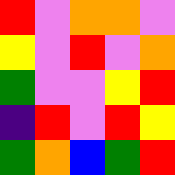[["red", "violet", "orange", "orange", "violet"], ["yellow", "violet", "red", "violet", "orange"], ["green", "violet", "violet", "yellow", "red"], ["indigo", "red", "violet", "red", "yellow"], ["green", "orange", "blue", "green", "red"]]